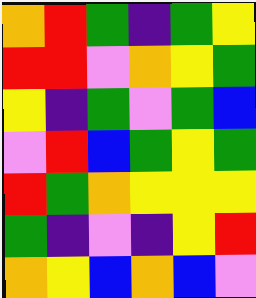[["orange", "red", "green", "indigo", "green", "yellow"], ["red", "red", "violet", "orange", "yellow", "green"], ["yellow", "indigo", "green", "violet", "green", "blue"], ["violet", "red", "blue", "green", "yellow", "green"], ["red", "green", "orange", "yellow", "yellow", "yellow"], ["green", "indigo", "violet", "indigo", "yellow", "red"], ["orange", "yellow", "blue", "orange", "blue", "violet"]]